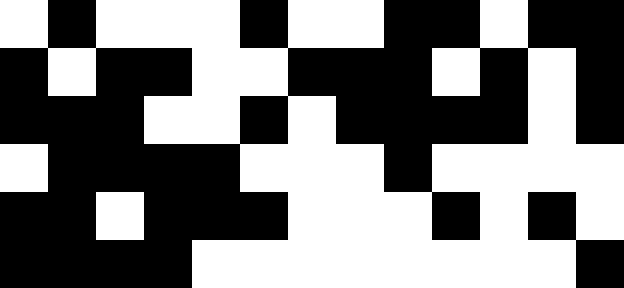[["white", "black", "white", "white", "white", "black", "white", "white", "black", "black", "white", "black", "black"], ["black", "white", "black", "black", "white", "white", "black", "black", "black", "white", "black", "white", "black"], ["black", "black", "black", "white", "white", "black", "white", "black", "black", "black", "black", "white", "black"], ["white", "black", "black", "black", "black", "white", "white", "white", "black", "white", "white", "white", "white"], ["black", "black", "white", "black", "black", "black", "white", "white", "white", "black", "white", "black", "white"], ["black", "black", "black", "black", "white", "white", "white", "white", "white", "white", "white", "white", "black"]]